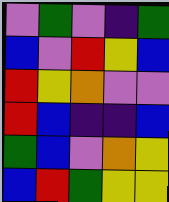[["violet", "green", "violet", "indigo", "green"], ["blue", "violet", "red", "yellow", "blue"], ["red", "yellow", "orange", "violet", "violet"], ["red", "blue", "indigo", "indigo", "blue"], ["green", "blue", "violet", "orange", "yellow"], ["blue", "red", "green", "yellow", "yellow"]]